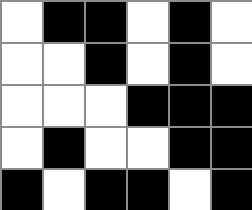[["white", "black", "black", "white", "black", "white"], ["white", "white", "black", "white", "black", "white"], ["white", "white", "white", "black", "black", "black"], ["white", "black", "white", "white", "black", "black"], ["black", "white", "black", "black", "white", "black"]]